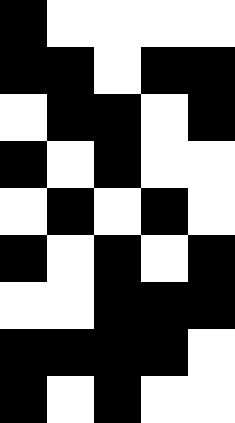[["black", "white", "white", "white", "white"], ["black", "black", "white", "black", "black"], ["white", "black", "black", "white", "black"], ["black", "white", "black", "white", "white"], ["white", "black", "white", "black", "white"], ["black", "white", "black", "white", "black"], ["white", "white", "black", "black", "black"], ["black", "black", "black", "black", "white"], ["black", "white", "black", "white", "white"]]